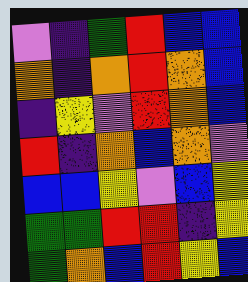[["violet", "indigo", "green", "red", "blue", "blue"], ["orange", "indigo", "orange", "red", "orange", "blue"], ["indigo", "yellow", "violet", "red", "orange", "blue"], ["red", "indigo", "orange", "blue", "orange", "violet"], ["blue", "blue", "yellow", "violet", "blue", "yellow"], ["green", "green", "red", "red", "indigo", "yellow"], ["green", "orange", "blue", "red", "yellow", "blue"]]